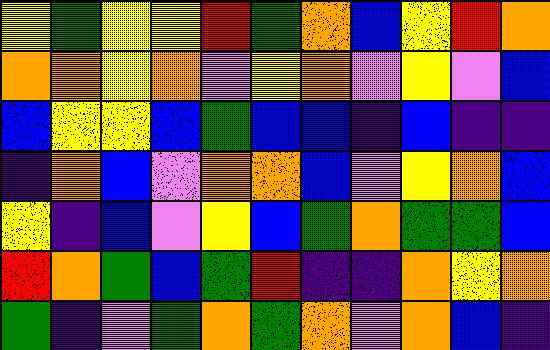[["yellow", "green", "yellow", "yellow", "red", "green", "orange", "blue", "yellow", "red", "orange"], ["orange", "orange", "yellow", "orange", "violet", "yellow", "orange", "violet", "yellow", "violet", "blue"], ["blue", "yellow", "yellow", "blue", "green", "blue", "blue", "indigo", "blue", "indigo", "indigo"], ["indigo", "orange", "blue", "violet", "orange", "orange", "blue", "violet", "yellow", "orange", "blue"], ["yellow", "indigo", "blue", "violet", "yellow", "blue", "green", "orange", "green", "green", "blue"], ["red", "orange", "green", "blue", "green", "red", "indigo", "indigo", "orange", "yellow", "orange"], ["green", "indigo", "violet", "green", "orange", "green", "orange", "violet", "orange", "blue", "indigo"]]